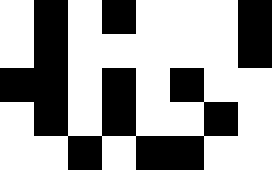[["white", "black", "white", "black", "white", "white", "white", "black"], ["white", "black", "white", "white", "white", "white", "white", "black"], ["black", "black", "white", "black", "white", "black", "white", "white"], ["white", "black", "white", "black", "white", "white", "black", "white"], ["white", "white", "black", "white", "black", "black", "white", "white"]]